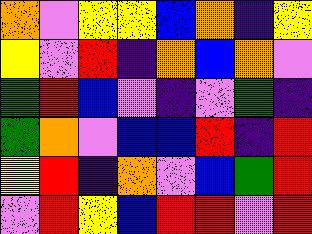[["orange", "violet", "yellow", "yellow", "blue", "orange", "indigo", "yellow"], ["yellow", "violet", "red", "indigo", "orange", "blue", "orange", "violet"], ["green", "red", "blue", "violet", "indigo", "violet", "green", "indigo"], ["green", "orange", "violet", "blue", "blue", "red", "indigo", "red"], ["yellow", "red", "indigo", "orange", "violet", "blue", "green", "red"], ["violet", "red", "yellow", "blue", "red", "red", "violet", "red"]]